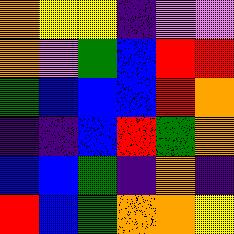[["orange", "yellow", "yellow", "indigo", "violet", "violet"], ["orange", "violet", "green", "blue", "red", "red"], ["green", "blue", "blue", "blue", "red", "orange"], ["indigo", "indigo", "blue", "red", "green", "orange"], ["blue", "blue", "green", "indigo", "orange", "indigo"], ["red", "blue", "green", "orange", "orange", "yellow"]]